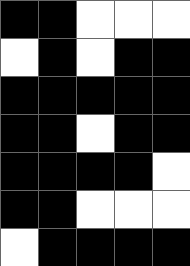[["black", "black", "white", "white", "white"], ["white", "black", "white", "black", "black"], ["black", "black", "black", "black", "black"], ["black", "black", "white", "black", "black"], ["black", "black", "black", "black", "white"], ["black", "black", "white", "white", "white"], ["white", "black", "black", "black", "black"]]